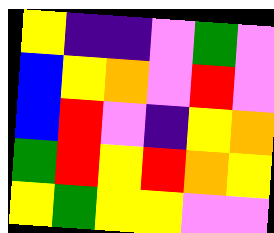[["yellow", "indigo", "indigo", "violet", "green", "violet"], ["blue", "yellow", "orange", "violet", "red", "violet"], ["blue", "red", "violet", "indigo", "yellow", "orange"], ["green", "red", "yellow", "red", "orange", "yellow"], ["yellow", "green", "yellow", "yellow", "violet", "violet"]]